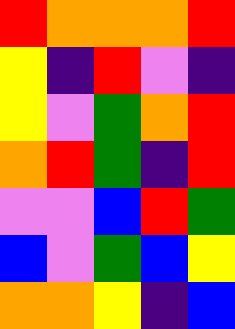[["red", "orange", "orange", "orange", "red"], ["yellow", "indigo", "red", "violet", "indigo"], ["yellow", "violet", "green", "orange", "red"], ["orange", "red", "green", "indigo", "red"], ["violet", "violet", "blue", "red", "green"], ["blue", "violet", "green", "blue", "yellow"], ["orange", "orange", "yellow", "indigo", "blue"]]